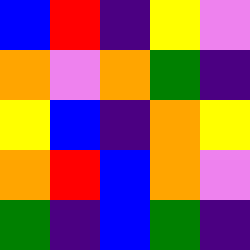[["blue", "red", "indigo", "yellow", "violet"], ["orange", "violet", "orange", "green", "indigo"], ["yellow", "blue", "indigo", "orange", "yellow"], ["orange", "red", "blue", "orange", "violet"], ["green", "indigo", "blue", "green", "indigo"]]